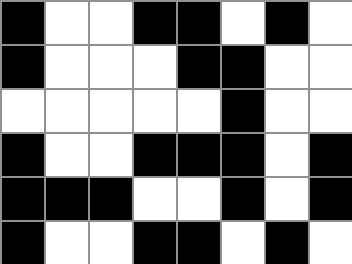[["black", "white", "white", "black", "black", "white", "black", "white"], ["black", "white", "white", "white", "black", "black", "white", "white"], ["white", "white", "white", "white", "white", "black", "white", "white"], ["black", "white", "white", "black", "black", "black", "white", "black"], ["black", "black", "black", "white", "white", "black", "white", "black"], ["black", "white", "white", "black", "black", "white", "black", "white"]]